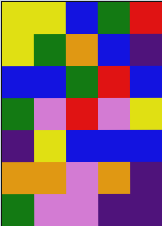[["yellow", "yellow", "blue", "green", "red"], ["yellow", "green", "orange", "blue", "indigo"], ["blue", "blue", "green", "red", "blue"], ["green", "violet", "red", "violet", "yellow"], ["indigo", "yellow", "blue", "blue", "blue"], ["orange", "orange", "violet", "orange", "indigo"], ["green", "violet", "violet", "indigo", "indigo"]]